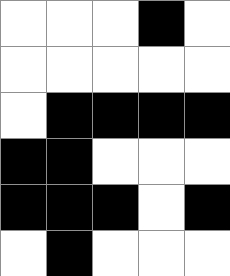[["white", "white", "white", "black", "white"], ["white", "white", "white", "white", "white"], ["white", "black", "black", "black", "black"], ["black", "black", "white", "white", "white"], ["black", "black", "black", "white", "black"], ["white", "black", "white", "white", "white"]]